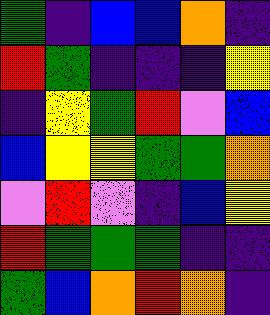[["green", "indigo", "blue", "blue", "orange", "indigo"], ["red", "green", "indigo", "indigo", "indigo", "yellow"], ["indigo", "yellow", "green", "red", "violet", "blue"], ["blue", "yellow", "yellow", "green", "green", "orange"], ["violet", "red", "violet", "indigo", "blue", "yellow"], ["red", "green", "green", "green", "indigo", "indigo"], ["green", "blue", "orange", "red", "orange", "indigo"]]